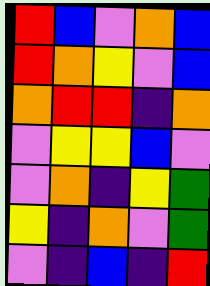[["red", "blue", "violet", "orange", "blue"], ["red", "orange", "yellow", "violet", "blue"], ["orange", "red", "red", "indigo", "orange"], ["violet", "yellow", "yellow", "blue", "violet"], ["violet", "orange", "indigo", "yellow", "green"], ["yellow", "indigo", "orange", "violet", "green"], ["violet", "indigo", "blue", "indigo", "red"]]